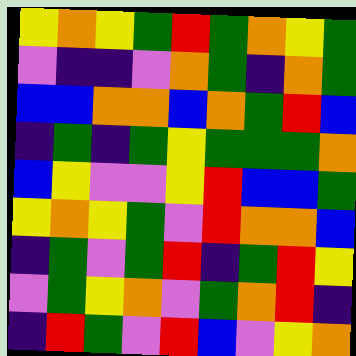[["yellow", "orange", "yellow", "green", "red", "green", "orange", "yellow", "green"], ["violet", "indigo", "indigo", "violet", "orange", "green", "indigo", "orange", "green"], ["blue", "blue", "orange", "orange", "blue", "orange", "green", "red", "blue"], ["indigo", "green", "indigo", "green", "yellow", "green", "green", "green", "orange"], ["blue", "yellow", "violet", "violet", "yellow", "red", "blue", "blue", "green"], ["yellow", "orange", "yellow", "green", "violet", "red", "orange", "orange", "blue"], ["indigo", "green", "violet", "green", "red", "indigo", "green", "red", "yellow"], ["violet", "green", "yellow", "orange", "violet", "green", "orange", "red", "indigo"], ["indigo", "red", "green", "violet", "red", "blue", "violet", "yellow", "orange"]]